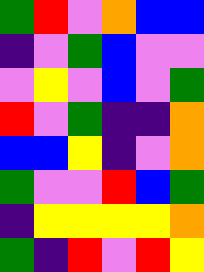[["green", "red", "violet", "orange", "blue", "blue"], ["indigo", "violet", "green", "blue", "violet", "violet"], ["violet", "yellow", "violet", "blue", "violet", "green"], ["red", "violet", "green", "indigo", "indigo", "orange"], ["blue", "blue", "yellow", "indigo", "violet", "orange"], ["green", "violet", "violet", "red", "blue", "green"], ["indigo", "yellow", "yellow", "yellow", "yellow", "orange"], ["green", "indigo", "red", "violet", "red", "yellow"]]